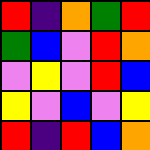[["red", "indigo", "orange", "green", "red"], ["green", "blue", "violet", "red", "orange"], ["violet", "yellow", "violet", "red", "blue"], ["yellow", "violet", "blue", "violet", "yellow"], ["red", "indigo", "red", "blue", "orange"]]